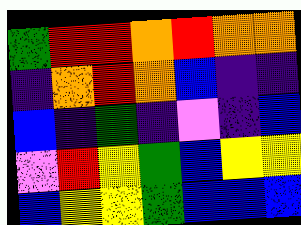[["green", "red", "red", "orange", "red", "orange", "orange"], ["indigo", "orange", "red", "orange", "blue", "indigo", "indigo"], ["blue", "indigo", "green", "indigo", "violet", "indigo", "blue"], ["violet", "red", "yellow", "green", "blue", "yellow", "yellow"], ["blue", "yellow", "yellow", "green", "blue", "blue", "blue"]]